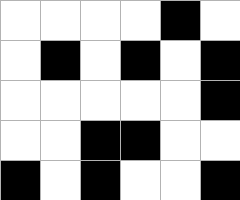[["white", "white", "white", "white", "black", "white"], ["white", "black", "white", "black", "white", "black"], ["white", "white", "white", "white", "white", "black"], ["white", "white", "black", "black", "white", "white"], ["black", "white", "black", "white", "white", "black"]]